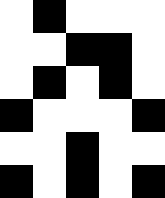[["white", "black", "white", "white", "white"], ["white", "white", "black", "black", "white"], ["white", "black", "white", "black", "white"], ["black", "white", "white", "white", "black"], ["white", "white", "black", "white", "white"], ["black", "white", "black", "white", "black"]]